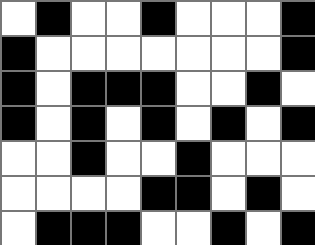[["white", "black", "white", "white", "black", "white", "white", "white", "black"], ["black", "white", "white", "white", "white", "white", "white", "white", "black"], ["black", "white", "black", "black", "black", "white", "white", "black", "white"], ["black", "white", "black", "white", "black", "white", "black", "white", "black"], ["white", "white", "black", "white", "white", "black", "white", "white", "white"], ["white", "white", "white", "white", "black", "black", "white", "black", "white"], ["white", "black", "black", "black", "white", "white", "black", "white", "black"]]